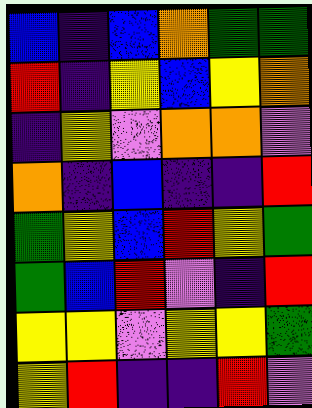[["blue", "indigo", "blue", "orange", "green", "green"], ["red", "indigo", "yellow", "blue", "yellow", "orange"], ["indigo", "yellow", "violet", "orange", "orange", "violet"], ["orange", "indigo", "blue", "indigo", "indigo", "red"], ["green", "yellow", "blue", "red", "yellow", "green"], ["green", "blue", "red", "violet", "indigo", "red"], ["yellow", "yellow", "violet", "yellow", "yellow", "green"], ["yellow", "red", "indigo", "indigo", "red", "violet"]]